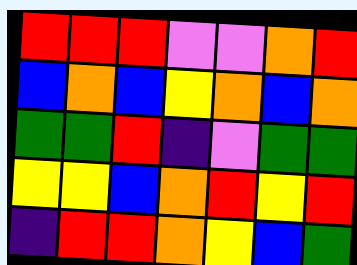[["red", "red", "red", "violet", "violet", "orange", "red"], ["blue", "orange", "blue", "yellow", "orange", "blue", "orange"], ["green", "green", "red", "indigo", "violet", "green", "green"], ["yellow", "yellow", "blue", "orange", "red", "yellow", "red"], ["indigo", "red", "red", "orange", "yellow", "blue", "green"]]